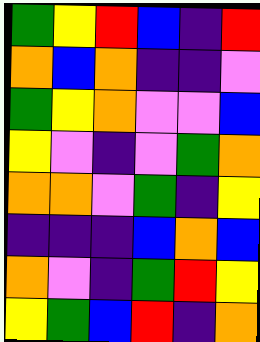[["green", "yellow", "red", "blue", "indigo", "red"], ["orange", "blue", "orange", "indigo", "indigo", "violet"], ["green", "yellow", "orange", "violet", "violet", "blue"], ["yellow", "violet", "indigo", "violet", "green", "orange"], ["orange", "orange", "violet", "green", "indigo", "yellow"], ["indigo", "indigo", "indigo", "blue", "orange", "blue"], ["orange", "violet", "indigo", "green", "red", "yellow"], ["yellow", "green", "blue", "red", "indigo", "orange"]]